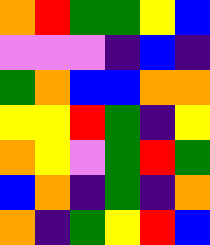[["orange", "red", "green", "green", "yellow", "blue"], ["violet", "violet", "violet", "indigo", "blue", "indigo"], ["green", "orange", "blue", "blue", "orange", "orange"], ["yellow", "yellow", "red", "green", "indigo", "yellow"], ["orange", "yellow", "violet", "green", "red", "green"], ["blue", "orange", "indigo", "green", "indigo", "orange"], ["orange", "indigo", "green", "yellow", "red", "blue"]]